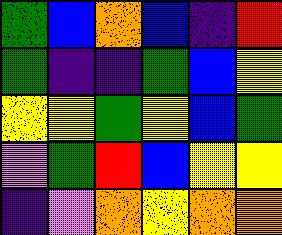[["green", "blue", "orange", "blue", "indigo", "red"], ["green", "indigo", "indigo", "green", "blue", "yellow"], ["yellow", "yellow", "green", "yellow", "blue", "green"], ["violet", "green", "red", "blue", "yellow", "yellow"], ["indigo", "violet", "orange", "yellow", "orange", "orange"]]